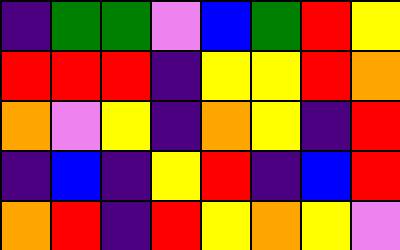[["indigo", "green", "green", "violet", "blue", "green", "red", "yellow"], ["red", "red", "red", "indigo", "yellow", "yellow", "red", "orange"], ["orange", "violet", "yellow", "indigo", "orange", "yellow", "indigo", "red"], ["indigo", "blue", "indigo", "yellow", "red", "indigo", "blue", "red"], ["orange", "red", "indigo", "red", "yellow", "orange", "yellow", "violet"]]